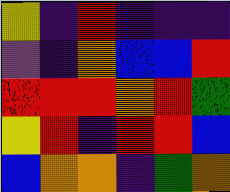[["yellow", "indigo", "red", "indigo", "indigo", "indigo"], ["violet", "indigo", "orange", "blue", "blue", "red"], ["red", "red", "red", "orange", "red", "green"], ["yellow", "red", "indigo", "red", "red", "blue"], ["blue", "orange", "orange", "indigo", "green", "orange"]]